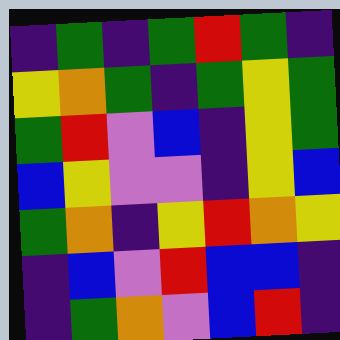[["indigo", "green", "indigo", "green", "red", "green", "indigo"], ["yellow", "orange", "green", "indigo", "green", "yellow", "green"], ["green", "red", "violet", "blue", "indigo", "yellow", "green"], ["blue", "yellow", "violet", "violet", "indigo", "yellow", "blue"], ["green", "orange", "indigo", "yellow", "red", "orange", "yellow"], ["indigo", "blue", "violet", "red", "blue", "blue", "indigo"], ["indigo", "green", "orange", "violet", "blue", "red", "indigo"]]